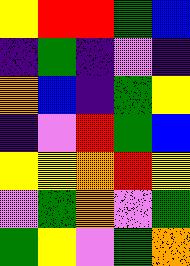[["yellow", "red", "red", "green", "blue"], ["indigo", "green", "indigo", "violet", "indigo"], ["orange", "blue", "indigo", "green", "yellow"], ["indigo", "violet", "red", "green", "blue"], ["yellow", "yellow", "orange", "red", "yellow"], ["violet", "green", "orange", "violet", "green"], ["green", "yellow", "violet", "green", "orange"]]